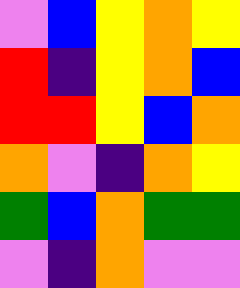[["violet", "blue", "yellow", "orange", "yellow"], ["red", "indigo", "yellow", "orange", "blue"], ["red", "red", "yellow", "blue", "orange"], ["orange", "violet", "indigo", "orange", "yellow"], ["green", "blue", "orange", "green", "green"], ["violet", "indigo", "orange", "violet", "violet"]]